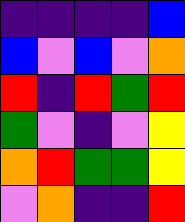[["indigo", "indigo", "indigo", "indigo", "blue"], ["blue", "violet", "blue", "violet", "orange"], ["red", "indigo", "red", "green", "red"], ["green", "violet", "indigo", "violet", "yellow"], ["orange", "red", "green", "green", "yellow"], ["violet", "orange", "indigo", "indigo", "red"]]